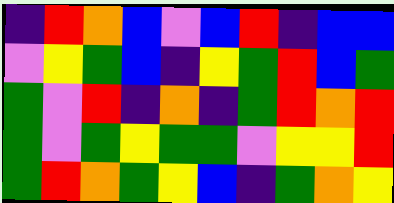[["indigo", "red", "orange", "blue", "violet", "blue", "red", "indigo", "blue", "blue"], ["violet", "yellow", "green", "blue", "indigo", "yellow", "green", "red", "blue", "green"], ["green", "violet", "red", "indigo", "orange", "indigo", "green", "red", "orange", "red"], ["green", "violet", "green", "yellow", "green", "green", "violet", "yellow", "yellow", "red"], ["green", "red", "orange", "green", "yellow", "blue", "indigo", "green", "orange", "yellow"]]